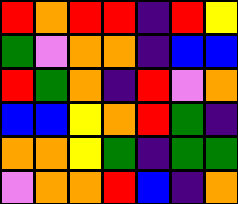[["red", "orange", "red", "red", "indigo", "red", "yellow"], ["green", "violet", "orange", "orange", "indigo", "blue", "blue"], ["red", "green", "orange", "indigo", "red", "violet", "orange"], ["blue", "blue", "yellow", "orange", "red", "green", "indigo"], ["orange", "orange", "yellow", "green", "indigo", "green", "green"], ["violet", "orange", "orange", "red", "blue", "indigo", "orange"]]